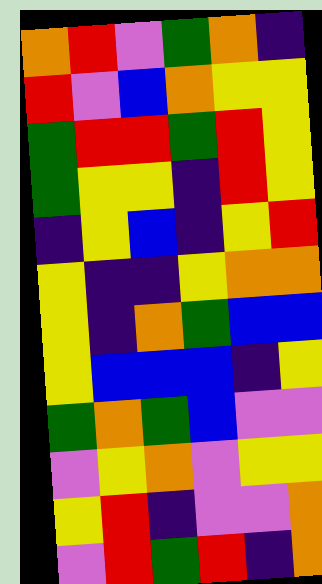[["orange", "red", "violet", "green", "orange", "indigo"], ["red", "violet", "blue", "orange", "yellow", "yellow"], ["green", "red", "red", "green", "red", "yellow"], ["green", "yellow", "yellow", "indigo", "red", "yellow"], ["indigo", "yellow", "blue", "indigo", "yellow", "red"], ["yellow", "indigo", "indigo", "yellow", "orange", "orange"], ["yellow", "indigo", "orange", "green", "blue", "blue"], ["yellow", "blue", "blue", "blue", "indigo", "yellow"], ["green", "orange", "green", "blue", "violet", "violet"], ["violet", "yellow", "orange", "violet", "yellow", "yellow"], ["yellow", "red", "indigo", "violet", "violet", "orange"], ["violet", "red", "green", "red", "indigo", "orange"]]